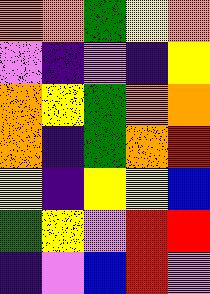[["orange", "orange", "green", "yellow", "orange"], ["violet", "indigo", "violet", "indigo", "yellow"], ["orange", "yellow", "green", "orange", "orange"], ["orange", "indigo", "green", "orange", "red"], ["yellow", "indigo", "yellow", "yellow", "blue"], ["green", "yellow", "violet", "red", "red"], ["indigo", "violet", "blue", "red", "violet"]]